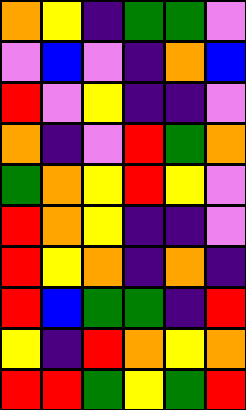[["orange", "yellow", "indigo", "green", "green", "violet"], ["violet", "blue", "violet", "indigo", "orange", "blue"], ["red", "violet", "yellow", "indigo", "indigo", "violet"], ["orange", "indigo", "violet", "red", "green", "orange"], ["green", "orange", "yellow", "red", "yellow", "violet"], ["red", "orange", "yellow", "indigo", "indigo", "violet"], ["red", "yellow", "orange", "indigo", "orange", "indigo"], ["red", "blue", "green", "green", "indigo", "red"], ["yellow", "indigo", "red", "orange", "yellow", "orange"], ["red", "red", "green", "yellow", "green", "red"]]